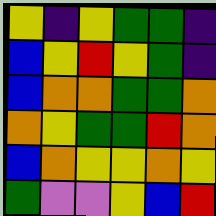[["yellow", "indigo", "yellow", "green", "green", "indigo"], ["blue", "yellow", "red", "yellow", "green", "indigo"], ["blue", "orange", "orange", "green", "green", "orange"], ["orange", "yellow", "green", "green", "red", "orange"], ["blue", "orange", "yellow", "yellow", "orange", "yellow"], ["green", "violet", "violet", "yellow", "blue", "red"]]